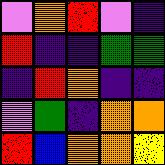[["violet", "orange", "red", "violet", "indigo"], ["red", "indigo", "indigo", "green", "green"], ["indigo", "red", "orange", "indigo", "indigo"], ["violet", "green", "indigo", "orange", "orange"], ["red", "blue", "orange", "orange", "yellow"]]